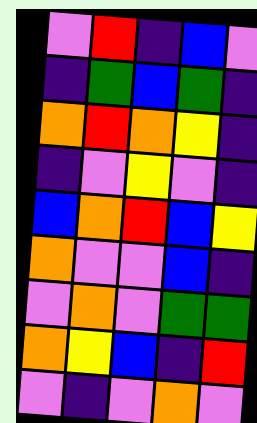[["violet", "red", "indigo", "blue", "violet"], ["indigo", "green", "blue", "green", "indigo"], ["orange", "red", "orange", "yellow", "indigo"], ["indigo", "violet", "yellow", "violet", "indigo"], ["blue", "orange", "red", "blue", "yellow"], ["orange", "violet", "violet", "blue", "indigo"], ["violet", "orange", "violet", "green", "green"], ["orange", "yellow", "blue", "indigo", "red"], ["violet", "indigo", "violet", "orange", "violet"]]